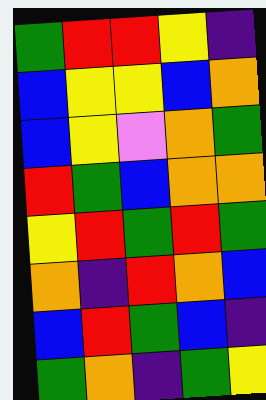[["green", "red", "red", "yellow", "indigo"], ["blue", "yellow", "yellow", "blue", "orange"], ["blue", "yellow", "violet", "orange", "green"], ["red", "green", "blue", "orange", "orange"], ["yellow", "red", "green", "red", "green"], ["orange", "indigo", "red", "orange", "blue"], ["blue", "red", "green", "blue", "indigo"], ["green", "orange", "indigo", "green", "yellow"]]